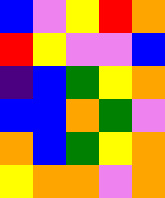[["blue", "violet", "yellow", "red", "orange"], ["red", "yellow", "violet", "violet", "blue"], ["indigo", "blue", "green", "yellow", "orange"], ["blue", "blue", "orange", "green", "violet"], ["orange", "blue", "green", "yellow", "orange"], ["yellow", "orange", "orange", "violet", "orange"]]